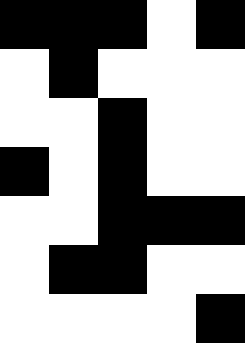[["black", "black", "black", "white", "black"], ["white", "black", "white", "white", "white"], ["white", "white", "black", "white", "white"], ["black", "white", "black", "white", "white"], ["white", "white", "black", "black", "black"], ["white", "black", "black", "white", "white"], ["white", "white", "white", "white", "black"]]